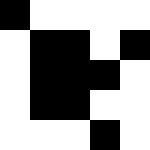[["black", "white", "white", "white", "white"], ["white", "black", "black", "white", "black"], ["white", "black", "black", "black", "white"], ["white", "black", "black", "white", "white"], ["white", "white", "white", "black", "white"]]